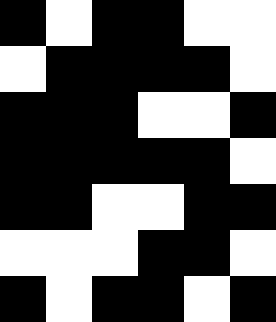[["black", "white", "black", "black", "white", "white"], ["white", "black", "black", "black", "black", "white"], ["black", "black", "black", "white", "white", "black"], ["black", "black", "black", "black", "black", "white"], ["black", "black", "white", "white", "black", "black"], ["white", "white", "white", "black", "black", "white"], ["black", "white", "black", "black", "white", "black"]]